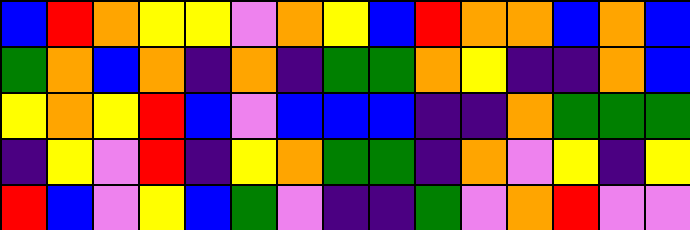[["blue", "red", "orange", "yellow", "yellow", "violet", "orange", "yellow", "blue", "red", "orange", "orange", "blue", "orange", "blue"], ["green", "orange", "blue", "orange", "indigo", "orange", "indigo", "green", "green", "orange", "yellow", "indigo", "indigo", "orange", "blue"], ["yellow", "orange", "yellow", "red", "blue", "violet", "blue", "blue", "blue", "indigo", "indigo", "orange", "green", "green", "green"], ["indigo", "yellow", "violet", "red", "indigo", "yellow", "orange", "green", "green", "indigo", "orange", "violet", "yellow", "indigo", "yellow"], ["red", "blue", "violet", "yellow", "blue", "green", "violet", "indigo", "indigo", "green", "violet", "orange", "red", "violet", "violet"]]